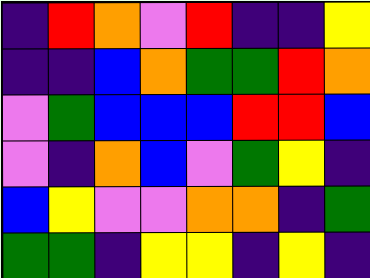[["indigo", "red", "orange", "violet", "red", "indigo", "indigo", "yellow"], ["indigo", "indigo", "blue", "orange", "green", "green", "red", "orange"], ["violet", "green", "blue", "blue", "blue", "red", "red", "blue"], ["violet", "indigo", "orange", "blue", "violet", "green", "yellow", "indigo"], ["blue", "yellow", "violet", "violet", "orange", "orange", "indigo", "green"], ["green", "green", "indigo", "yellow", "yellow", "indigo", "yellow", "indigo"]]